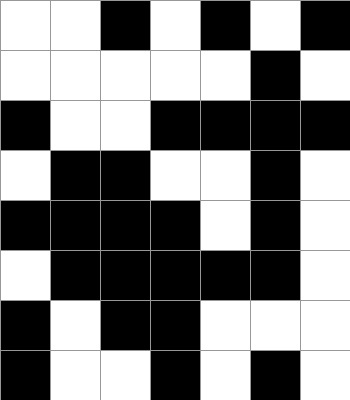[["white", "white", "black", "white", "black", "white", "black"], ["white", "white", "white", "white", "white", "black", "white"], ["black", "white", "white", "black", "black", "black", "black"], ["white", "black", "black", "white", "white", "black", "white"], ["black", "black", "black", "black", "white", "black", "white"], ["white", "black", "black", "black", "black", "black", "white"], ["black", "white", "black", "black", "white", "white", "white"], ["black", "white", "white", "black", "white", "black", "white"]]